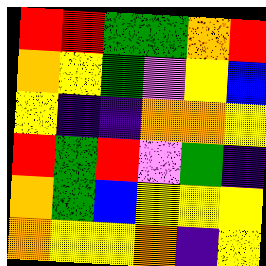[["red", "red", "green", "green", "orange", "red"], ["orange", "yellow", "green", "violet", "yellow", "blue"], ["yellow", "indigo", "indigo", "orange", "orange", "yellow"], ["red", "green", "red", "violet", "green", "indigo"], ["orange", "green", "blue", "yellow", "yellow", "yellow"], ["orange", "yellow", "yellow", "orange", "indigo", "yellow"]]